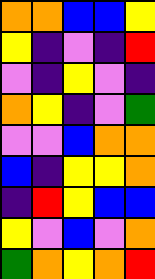[["orange", "orange", "blue", "blue", "yellow"], ["yellow", "indigo", "violet", "indigo", "red"], ["violet", "indigo", "yellow", "violet", "indigo"], ["orange", "yellow", "indigo", "violet", "green"], ["violet", "violet", "blue", "orange", "orange"], ["blue", "indigo", "yellow", "yellow", "orange"], ["indigo", "red", "yellow", "blue", "blue"], ["yellow", "violet", "blue", "violet", "orange"], ["green", "orange", "yellow", "orange", "red"]]